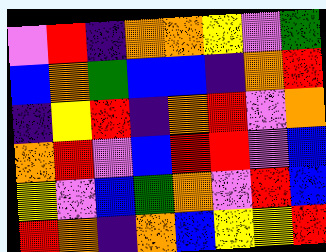[["violet", "red", "indigo", "orange", "orange", "yellow", "violet", "green"], ["blue", "orange", "green", "blue", "blue", "indigo", "orange", "red"], ["indigo", "yellow", "red", "indigo", "orange", "red", "violet", "orange"], ["orange", "red", "violet", "blue", "red", "red", "violet", "blue"], ["yellow", "violet", "blue", "green", "orange", "violet", "red", "blue"], ["red", "orange", "indigo", "orange", "blue", "yellow", "yellow", "red"]]